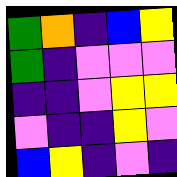[["green", "orange", "indigo", "blue", "yellow"], ["green", "indigo", "violet", "violet", "violet"], ["indigo", "indigo", "violet", "yellow", "yellow"], ["violet", "indigo", "indigo", "yellow", "violet"], ["blue", "yellow", "indigo", "violet", "indigo"]]